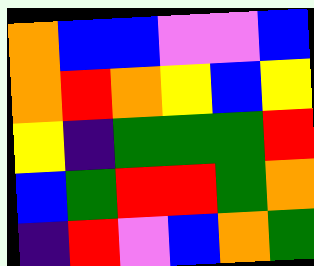[["orange", "blue", "blue", "violet", "violet", "blue"], ["orange", "red", "orange", "yellow", "blue", "yellow"], ["yellow", "indigo", "green", "green", "green", "red"], ["blue", "green", "red", "red", "green", "orange"], ["indigo", "red", "violet", "blue", "orange", "green"]]